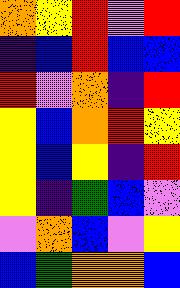[["orange", "yellow", "red", "violet", "red"], ["indigo", "blue", "red", "blue", "blue"], ["red", "violet", "orange", "indigo", "red"], ["yellow", "blue", "orange", "red", "yellow"], ["yellow", "blue", "yellow", "indigo", "red"], ["yellow", "indigo", "green", "blue", "violet"], ["violet", "orange", "blue", "violet", "yellow"], ["blue", "green", "orange", "orange", "blue"]]